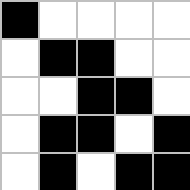[["black", "white", "white", "white", "white"], ["white", "black", "black", "white", "white"], ["white", "white", "black", "black", "white"], ["white", "black", "black", "white", "black"], ["white", "black", "white", "black", "black"]]